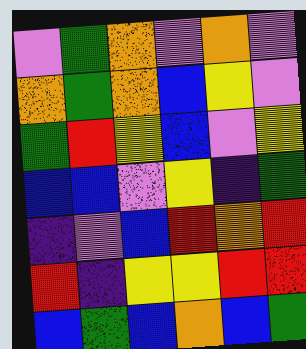[["violet", "green", "orange", "violet", "orange", "violet"], ["orange", "green", "orange", "blue", "yellow", "violet"], ["green", "red", "yellow", "blue", "violet", "yellow"], ["blue", "blue", "violet", "yellow", "indigo", "green"], ["indigo", "violet", "blue", "red", "orange", "red"], ["red", "indigo", "yellow", "yellow", "red", "red"], ["blue", "green", "blue", "orange", "blue", "green"]]